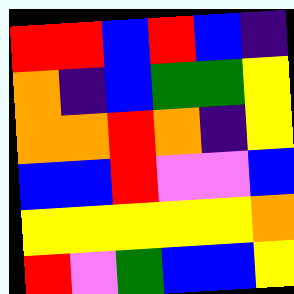[["red", "red", "blue", "red", "blue", "indigo"], ["orange", "indigo", "blue", "green", "green", "yellow"], ["orange", "orange", "red", "orange", "indigo", "yellow"], ["blue", "blue", "red", "violet", "violet", "blue"], ["yellow", "yellow", "yellow", "yellow", "yellow", "orange"], ["red", "violet", "green", "blue", "blue", "yellow"]]